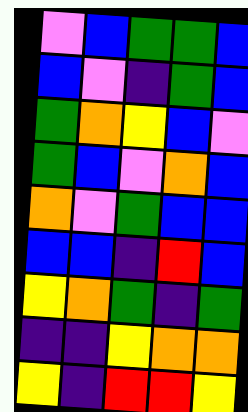[["violet", "blue", "green", "green", "blue"], ["blue", "violet", "indigo", "green", "blue"], ["green", "orange", "yellow", "blue", "violet"], ["green", "blue", "violet", "orange", "blue"], ["orange", "violet", "green", "blue", "blue"], ["blue", "blue", "indigo", "red", "blue"], ["yellow", "orange", "green", "indigo", "green"], ["indigo", "indigo", "yellow", "orange", "orange"], ["yellow", "indigo", "red", "red", "yellow"]]